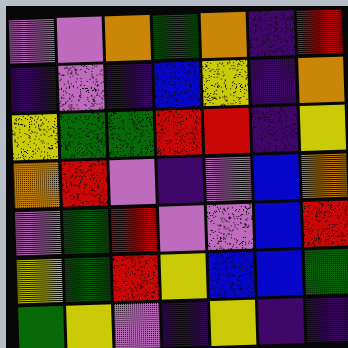[["violet", "violet", "orange", "green", "orange", "indigo", "red"], ["indigo", "violet", "indigo", "blue", "yellow", "indigo", "orange"], ["yellow", "green", "green", "red", "red", "indigo", "yellow"], ["orange", "red", "violet", "indigo", "violet", "blue", "orange"], ["violet", "green", "red", "violet", "violet", "blue", "red"], ["yellow", "green", "red", "yellow", "blue", "blue", "green"], ["green", "yellow", "violet", "indigo", "yellow", "indigo", "indigo"]]